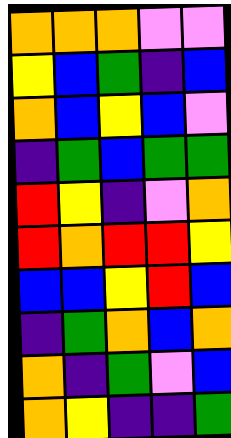[["orange", "orange", "orange", "violet", "violet"], ["yellow", "blue", "green", "indigo", "blue"], ["orange", "blue", "yellow", "blue", "violet"], ["indigo", "green", "blue", "green", "green"], ["red", "yellow", "indigo", "violet", "orange"], ["red", "orange", "red", "red", "yellow"], ["blue", "blue", "yellow", "red", "blue"], ["indigo", "green", "orange", "blue", "orange"], ["orange", "indigo", "green", "violet", "blue"], ["orange", "yellow", "indigo", "indigo", "green"]]